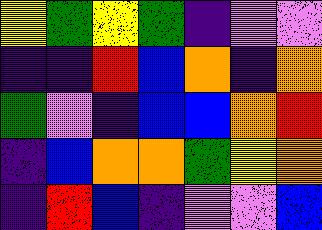[["yellow", "green", "yellow", "green", "indigo", "violet", "violet"], ["indigo", "indigo", "red", "blue", "orange", "indigo", "orange"], ["green", "violet", "indigo", "blue", "blue", "orange", "red"], ["indigo", "blue", "orange", "orange", "green", "yellow", "orange"], ["indigo", "red", "blue", "indigo", "violet", "violet", "blue"]]